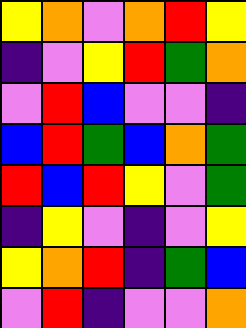[["yellow", "orange", "violet", "orange", "red", "yellow"], ["indigo", "violet", "yellow", "red", "green", "orange"], ["violet", "red", "blue", "violet", "violet", "indigo"], ["blue", "red", "green", "blue", "orange", "green"], ["red", "blue", "red", "yellow", "violet", "green"], ["indigo", "yellow", "violet", "indigo", "violet", "yellow"], ["yellow", "orange", "red", "indigo", "green", "blue"], ["violet", "red", "indigo", "violet", "violet", "orange"]]